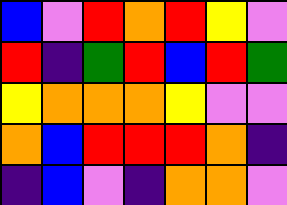[["blue", "violet", "red", "orange", "red", "yellow", "violet"], ["red", "indigo", "green", "red", "blue", "red", "green"], ["yellow", "orange", "orange", "orange", "yellow", "violet", "violet"], ["orange", "blue", "red", "red", "red", "orange", "indigo"], ["indigo", "blue", "violet", "indigo", "orange", "orange", "violet"]]